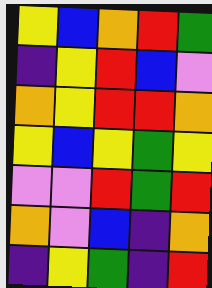[["yellow", "blue", "orange", "red", "green"], ["indigo", "yellow", "red", "blue", "violet"], ["orange", "yellow", "red", "red", "orange"], ["yellow", "blue", "yellow", "green", "yellow"], ["violet", "violet", "red", "green", "red"], ["orange", "violet", "blue", "indigo", "orange"], ["indigo", "yellow", "green", "indigo", "red"]]